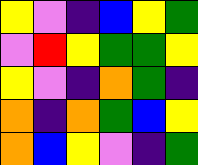[["yellow", "violet", "indigo", "blue", "yellow", "green"], ["violet", "red", "yellow", "green", "green", "yellow"], ["yellow", "violet", "indigo", "orange", "green", "indigo"], ["orange", "indigo", "orange", "green", "blue", "yellow"], ["orange", "blue", "yellow", "violet", "indigo", "green"]]